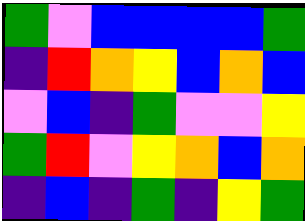[["green", "violet", "blue", "blue", "blue", "blue", "green"], ["indigo", "red", "orange", "yellow", "blue", "orange", "blue"], ["violet", "blue", "indigo", "green", "violet", "violet", "yellow"], ["green", "red", "violet", "yellow", "orange", "blue", "orange"], ["indigo", "blue", "indigo", "green", "indigo", "yellow", "green"]]